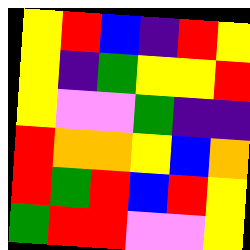[["yellow", "red", "blue", "indigo", "red", "yellow"], ["yellow", "indigo", "green", "yellow", "yellow", "red"], ["yellow", "violet", "violet", "green", "indigo", "indigo"], ["red", "orange", "orange", "yellow", "blue", "orange"], ["red", "green", "red", "blue", "red", "yellow"], ["green", "red", "red", "violet", "violet", "yellow"]]